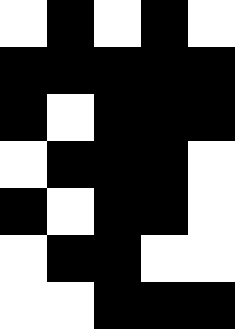[["white", "black", "white", "black", "white"], ["black", "black", "black", "black", "black"], ["black", "white", "black", "black", "black"], ["white", "black", "black", "black", "white"], ["black", "white", "black", "black", "white"], ["white", "black", "black", "white", "white"], ["white", "white", "black", "black", "black"]]